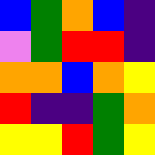[["blue", "green", "orange", "blue", "indigo"], ["violet", "green", "red", "red", "indigo"], ["orange", "orange", "blue", "orange", "yellow"], ["red", "indigo", "indigo", "green", "orange"], ["yellow", "yellow", "red", "green", "yellow"]]